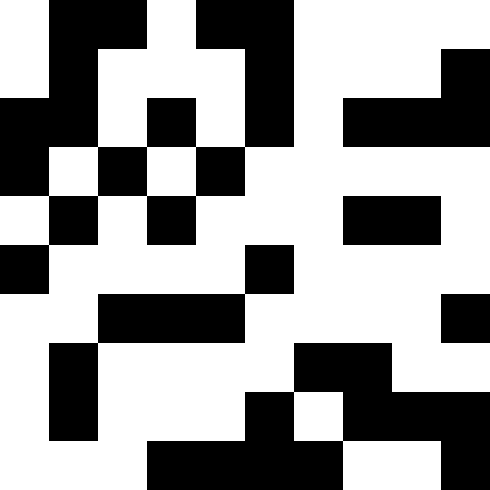[["white", "black", "black", "white", "black", "black", "white", "white", "white", "white"], ["white", "black", "white", "white", "white", "black", "white", "white", "white", "black"], ["black", "black", "white", "black", "white", "black", "white", "black", "black", "black"], ["black", "white", "black", "white", "black", "white", "white", "white", "white", "white"], ["white", "black", "white", "black", "white", "white", "white", "black", "black", "white"], ["black", "white", "white", "white", "white", "black", "white", "white", "white", "white"], ["white", "white", "black", "black", "black", "white", "white", "white", "white", "black"], ["white", "black", "white", "white", "white", "white", "black", "black", "white", "white"], ["white", "black", "white", "white", "white", "black", "white", "black", "black", "black"], ["white", "white", "white", "black", "black", "black", "black", "white", "white", "black"]]